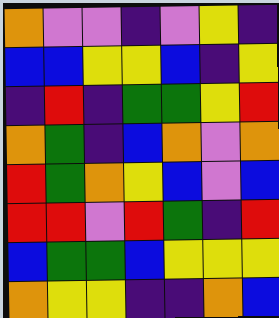[["orange", "violet", "violet", "indigo", "violet", "yellow", "indigo"], ["blue", "blue", "yellow", "yellow", "blue", "indigo", "yellow"], ["indigo", "red", "indigo", "green", "green", "yellow", "red"], ["orange", "green", "indigo", "blue", "orange", "violet", "orange"], ["red", "green", "orange", "yellow", "blue", "violet", "blue"], ["red", "red", "violet", "red", "green", "indigo", "red"], ["blue", "green", "green", "blue", "yellow", "yellow", "yellow"], ["orange", "yellow", "yellow", "indigo", "indigo", "orange", "blue"]]